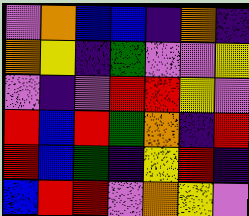[["violet", "orange", "blue", "blue", "indigo", "orange", "indigo"], ["orange", "yellow", "indigo", "green", "violet", "violet", "yellow"], ["violet", "indigo", "violet", "red", "red", "yellow", "violet"], ["red", "blue", "red", "green", "orange", "indigo", "red"], ["red", "blue", "green", "indigo", "yellow", "red", "indigo"], ["blue", "red", "red", "violet", "orange", "yellow", "violet"]]